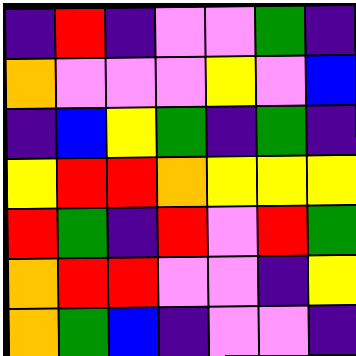[["indigo", "red", "indigo", "violet", "violet", "green", "indigo"], ["orange", "violet", "violet", "violet", "yellow", "violet", "blue"], ["indigo", "blue", "yellow", "green", "indigo", "green", "indigo"], ["yellow", "red", "red", "orange", "yellow", "yellow", "yellow"], ["red", "green", "indigo", "red", "violet", "red", "green"], ["orange", "red", "red", "violet", "violet", "indigo", "yellow"], ["orange", "green", "blue", "indigo", "violet", "violet", "indigo"]]